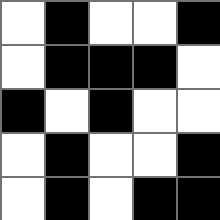[["white", "black", "white", "white", "black"], ["white", "black", "black", "black", "white"], ["black", "white", "black", "white", "white"], ["white", "black", "white", "white", "black"], ["white", "black", "white", "black", "black"]]